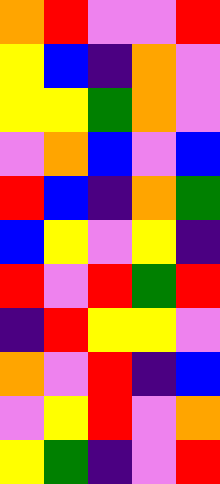[["orange", "red", "violet", "violet", "red"], ["yellow", "blue", "indigo", "orange", "violet"], ["yellow", "yellow", "green", "orange", "violet"], ["violet", "orange", "blue", "violet", "blue"], ["red", "blue", "indigo", "orange", "green"], ["blue", "yellow", "violet", "yellow", "indigo"], ["red", "violet", "red", "green", "red"], ["indigo", "red", "yellow", "yellow", "violet"], ["orange", "violet", "red", "indigo", "blue"], ["violet", "yellow", "red", "violet", "orange"], ["yellow", "green", "indigo", "violet", "red"]]